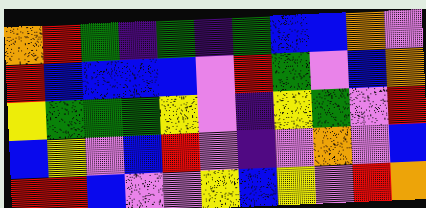[["orange", "red", "green", "indigo", "green", "indigo", "green", "blue", "blue", "orange", "violet"], ["red", "blue", "blue", "blue", "blue", "violet", "red", "green", "violet", "blue", "orange"], ["yellow", "green", "green", "green", "yellow", "violet", "indigo", "yellow", "green", "violet", "red"], ["blue", "yellow", "violet", "blue", "red", "violet", "indigo", "violet", "orange", "violet", "blue"], ["red", "red", "blue", "violet", "violet", "yellow", "blue", "yellow", "violet", "red", "orange"]]